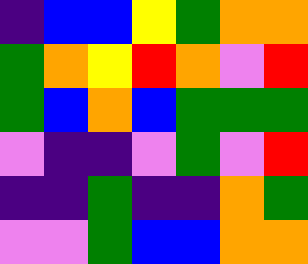[["indigo", "blue", "blue", "yellow", "green", "orange", "orange"], ["green", "orange", "yellow", "red", "orange", "violet", "red"], ["green", "blue", "orange", "blue", "green", "green", "green"], ["violet", "indigo", "indigo", "violet", "green", "violet", "red"], ["indigo", "indigo", "green", "indigo", "indigo", "orange", "green"], ["violet", "violet", "green", "blue", "blue", "orange", "orange"]]